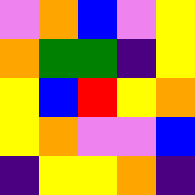[["violet", "orange", "blue", "violet", "yellow"], ["orange", "green", "green", "indigo", "yellow"], ["yellow", "blue", "red", "yellow", "orange"], ["yellow", "orange", "violet", "violet", "blue"], ["indigo", "yellow", "yellow", "orange", "indigo"]]